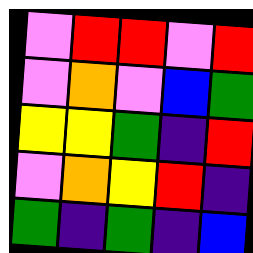[["violet", "red", "red", "violet", "red"], ["violet", "orange", "violet", "blue", "green"], ["yellow", "yellow", "green", "indigo", "red"], ["violet", "orange", "yellow", "red", "indigo"], ["green", "indigo", "green", "indigo", "blue"]]